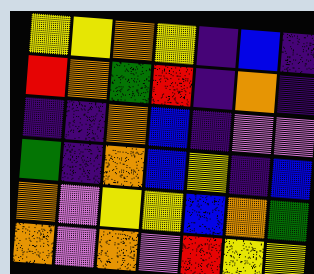[["yellow", "yellow", "orange", "yellow", "indigo", "blue", "indigo"], ["red", "orange", "green", "red", "indigo", "orange", "indigo"], ["indigo", "indigo", "orange", "blue", "indigo", "violet", "violet"], ["green", "indigo", "orange", "blue", "yellow", "indigo", "blue"], ["orange", "violet", "yellow", "yellow", "blue", "orange", "green"], ["orange", "violet", "orange", "violet", "red", "yellow", "yellow"]]